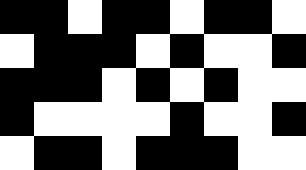[["black", "black", "white", "black", "black", "white", "black", "black", "white"], ["white", "black", "black", "black", "white", "black", "white", "white", "black"], ["black", "black", "black", "white", "black", "white", "black", "white", "white"], ["black", "white", "white", "white", "white", "black", "white", "white", "black"], ["white", "black", "black", "white", "black", "black", "black", "white", "white"]]